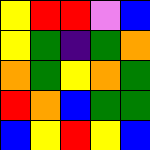[["yellow", "red", "red", "violet", "blue"], ["yellow", "green", "indigo", "green", "orange"], ["orange", "green", "yellow", "orange", "green"], ["red", "orange", "blue", "green", "green"], ["blue", "yellow", "red", "yellow", "blue"]]